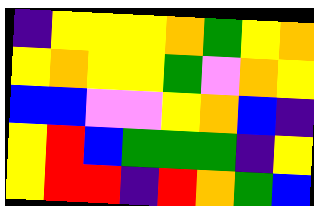[["indigo", "yellow", "yellow", "yellow", "orange", "green", "yellow", "orange"], ["yellow", "orange", "yellow", "yellow", "green", "violet", "orange", "yellow"], ["blue", "blue", "violet", "violet", "yellow", "orange", "blue", "indigo"], ["yellow", "red", "blue", "green", "green", "green", "indigo", "yellow"], ["yellow", "red", "red", "indigo", "red", "orange", "green", "blue"]]